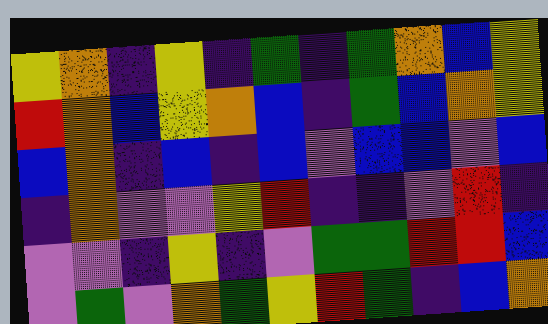[["yellow", "orange", "indigo", "yellow", "indigo", "green", "indigo", "green", "orange", "blue", "yellow"], ["red", "orange", "blue", "yellow", "orange", "blue", "indigo", "green", "blue", "orange", "yellow"], ["blue", "orange", "indigo", "blue", "indigo", "blue", "violet", "blue", "blue", "violet", "blue"], ["indigo", "orange", "violet", "violet", "yellow", "red", "indigo", "indigo", "violet", "red", "indigo"], ["violet", "violet", "indigo", "yellow", "indigo", "violet", "green", "green", "red", "red", "blue"], ["violet", "green", "violet", "orange", "green", "yellow", "red", "green", "indigo", "blue", "orange"]]